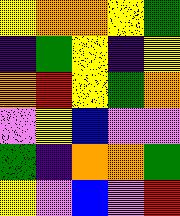[["yellow", "orange", "orange", "yellow", "green"], ["indigo", "green", "yellow", "indigo", "yellow"], ["orange", "red", "yellow", "green", "orange"], ["violet", "yellow", "blue", "violet", "violet"], ["green", "indigo", "orange", "orange", "green"], ["yellow", "violet", "blue", "violet", "red"]]